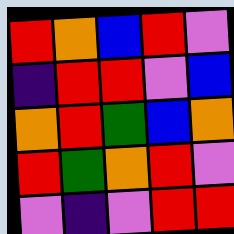[["red", "orange", "blue", "red", "violet"], ["indigo", "red", "red", "violet", "blue"], ["orange", "red", "green", "blue", "orange"], ["red", "green", "orange", "red", "violet"], ["violet", "indigo", "violet", "red", "red"]]